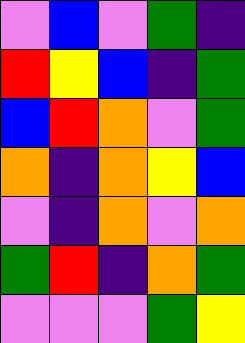[["violet", "blue", "violet", "green", "indigo"], ["red", "yellow", "blue", "indigo", "green"], ["blue", "red", "orange", "violet", "green"], ["orange", "indigo", "orange", "yellow", "blue"], ["violet", "indigo", "orange", "violet", "orange"], ["green", "red", "indigo", "orange", "green"], ["violet", "violet", "violet", "green", "yellow"]]